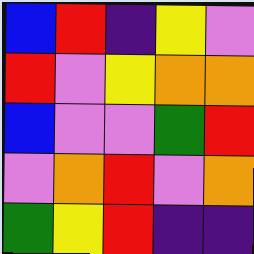[["blue", "red", "indigo", "yellow", "violet"], ["red", "violet", "yellow", "orange", "orange"], ["blue", "violet", "violet", "green", "red"], ["violet", "orange", "red", "violet", "orange"], ["green", "yellow", "red", "indigo", "indigo"]]